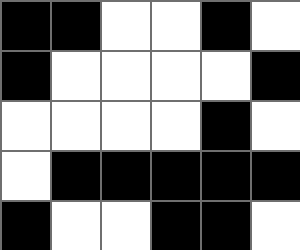[["black", "black", "white", "white", "black", "white"], ["black", "white", "white", "white", "white", "black"], ["white", "white", "white", "white", "black", "white"], ["white", "black", "black", "black", "black", "black"], ["black", "white", "white", "black", "black", "white"]]